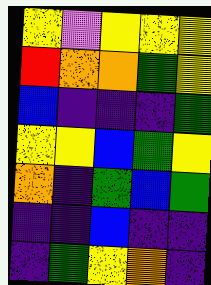[["yellow", "violet", "yellow", "yellow", "yellow"], ["red", "orange", "orange", "green", "yellow"], ["blue", "indigo", "indigo", "indigo", "green"], ["yellow", "yellow", "blue", "green", "yellow"], ["orange", "indigo", "green", "blue", "green"], ["indigo", "indigo", "blue", "indigo", "indigo"], ["indigo", "green", "yellow", "orange", "indigo"]]